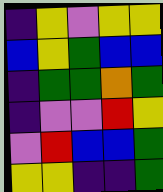[["indigo", "yellow", "violet", "yellow", "yellow"], ["blue", "yellow", "green", "blue", "blue"], ["indigo", "green", "green", "orange", "green"], ["indigo", "violet", "violet", "red", "yellow"], ["violet", "red", "blue", "blue", "green"], ["yellow", "yellow", "indigo", "indigo", "green"]]